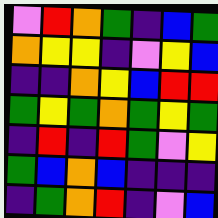[["violet", "red", "orange", "green", "indigo", "blue", "green"], ["orange", "yellow", "yellow", "indigo", "violet", "yellow", "blue"], ["indigo", "indigo", "orange", "yellow", "blue", "red", "red"], ["green", "yellow", "green", "orange", "green", "yellow", "green"], ["indigo", "red", "indigo", "red", "green", "violet", "yellow"], ["green", "blue", "orange", "blue", "indigo", "indigo", "indigo"], ["indigo", "green", "orange", "red", "indigo", "violet", "blue"]]